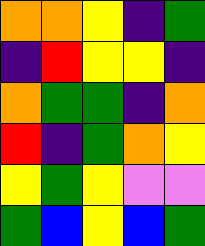[["orange", "orange", "yellow", "indigo", "green"], ["indigo", "red", "yellow", "yellow", "indigo"], ["orange", "green", "green", "indigo", "orange"], ["red", "indigo", "green", "orange", "yellow"], ["yellow", "green", "yellow", "violet", "violet"], ["green", "blue", "yellow", "blue", "green"]]